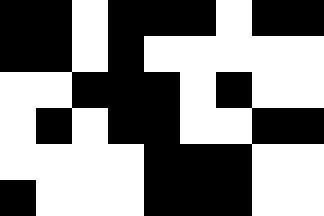[["black", "black", "white", "black", "black", "black", "white", "black", "black"], ["black", "black", "white", "black", "white", "white", "white", "white", "white"], ["white", "white", "black", "black", "black", "white", "black", "white", "white"], ["white", "black", "white", "black", "black", "white", "white", "black", "black"], ["white", "white", "white", "white", "black", "black", "black", "white", "white"], ["black", "white", "white", "white", "black", "black", "black", "white", "white"]]